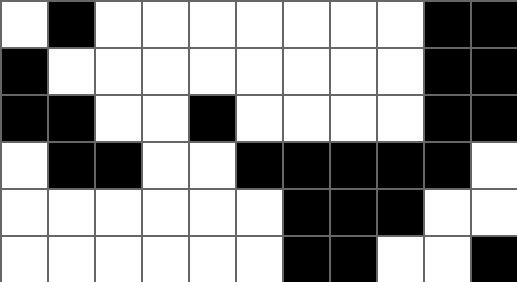[["white", "black", "white", "white", "white", "white", "white", "white", "white", "black", "black"], ["black", "white", "white", "white", "white", "white", "white", "white", "white", "black", "black"], ["black", "black", "white", "white", "black", "white", "white", "white", "white", "black", "black"], ["white", "black", "black", "white", "white", "black", "black", "black", "black", "black", "white"], ["white", "white", "white", "white", "white", "white", "black", "black", "black", "white", "white"], ["white", "white", "white", "white", "white", "white", "black", "black", "white", "white", "black"]]